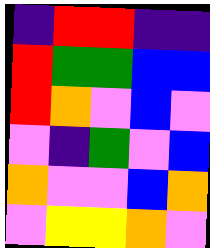[["indigo", "red", "red", "indigo", "indigo"], ["red", "green", "green", "blue", "blue"], ["red", "orange", "violet", "blue", "violet"], ["violet", "indigo", "green", "violet", "blue"], ["orange", "violet", "violet", "blue", "orange"], ["violet", "yellow", "yellow", "orange", "violet"]]